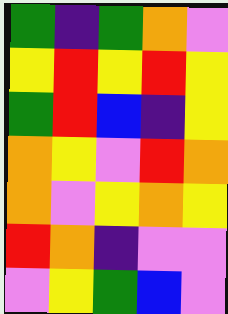[["green", "indigo", "green", "orange", "violet"], ["yellow", "red", "yellow", "red", "yellow"], ["green", "red", "blue", "indigo", "yellow"], ["orange", "yellow", "violet", "red", "orange"], ["orange", "violet", "yellow", "orange", "yellow"], ["red", "orange", "indigo", "violet", "violet"], ["violet", "yellow", "green", "blue", "violet"]]